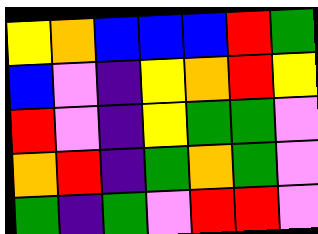[["yellow", "orange", "blue", "blue", "blue", "red", "green"], ["blue", "violet", "indigo", "yellow", "orange", "red", "yellow"], ["red", "violet", "indigo", "yellow", "green", "green", "violet"], ["orange", "red", "indigo", "green", "orange", "green", "violet"], ["green", "indigo", "green", "violet", "red", "red", "violet"]]